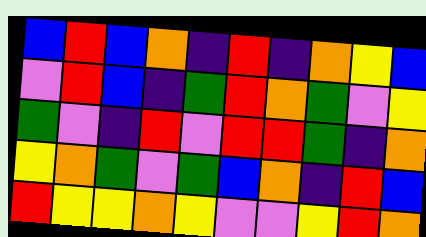[["blue", "red", "blue", "orange", "indigo", "red", "indigo", "orange", "yellow", "blue"], ["violet", "red", "blue", "indigo", "green", "red", "orange", "green", "violet", "yellow"], ["green", "violet", "indigo", "red", "violet", "red", "red", "green", "indigo", "orange"], ["yellow", "orange", "green", "violet", "green", "blue", "orange", "indigo", "red", "blue"], ["red", "yellow", "yellow", "orange", "yellow", "violet", "violet", "yellow", "red", "orange"]]